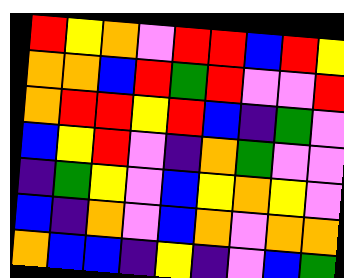[["red", "yellow", "orange", "violet", "red", "red", "blue", "red", "yellow"], ["orange", "orange", "blue", "red", "green", "red", "violet", "violet", "red"], ["orange", "red", "red", "yellow", "red", "blue", "indigo", "green", "violet"], ["blue", "yellow", "red", "violet", "indigo", "orange", "green", "violet", "violet"], ["indigo", "green", "yellow", "violet", "blue", "yellow", "orange", "yellow", "violet"], ["blue", "indigo", "orange", "violet", "blue", "orange", "violet", "orange", "orange"], ["orange", "blue", "blue", "indigo", "yellow", "indigo", "violet", "blue", "green"]]